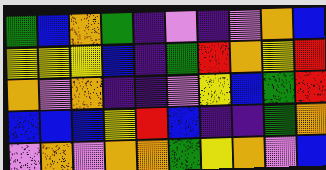[["green", "blue", "orange", "green", "indigo", "violet", "indigo", "violet", "orange", "blue"], ["yellow", "yellow", "yellow", "blue", "indigo", "green", "red", "orange", "yellow", "red"], ["orange", "violet", "orange", "indigo", "indigo", "violet", "yellow", "blue", "green", "red"], ["blue", "blue", "blue", "yellow", "red", "blue", "indigo", "indigo", "green", "orange"], ["violet", "orange", "violet", "orange", "orange", "green", "yellow", "orange", "violet", "blue"]]